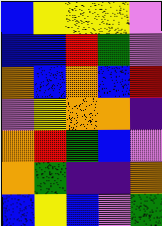[["blue", "yellow", "yellow", "yellow", "violet"], ["blue", "blue", "red", "green", "violet"], ["orange", "blue", "orange", "blue", "red"], ["violet", "yellow", "orange", "orange", "indigo"], ["orange", "red", "green", "blue", "violet"], ["orange", "green", "indigo", "indigo", "orange"], ["blue", "yellow", "blue", "violet", "green"]]